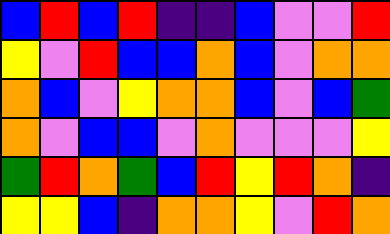[["blue", "red", "blue", "red", "indigo", "indigo", "blue", "violet", "violet", "red"], ["yellow", "violet", "red", "blue", "blue", "orange", "blue", "violet", "orange", "orange"], ["orange", "blue", "violet", "yellow", "orange", "orange", "blue", "violet", "blue", "green"], ["orange", "violet", "blue", "blue", "violet", "orange", "violet", "violet", "violet", "yellow"], ["green", "red", "orange", "green", "blue", "red", "yellow", "red", "orange", "indigo"], ["yellow", "yellow", "blue", "indigo", "orange", "orange", "yellow", "violet", "red", "orange"]]